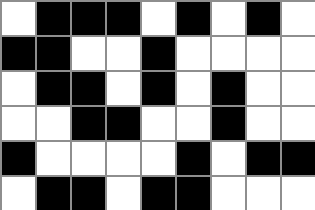[["white", "black", "black", "black", "white", "black", "white", "black", "white"], ["black", "black", "white", "white", "black", "white", "white", "white", "white"], ["white", "black", "black", "white", "black", "white", "black", "white", "white"], ["white", "white", "black", "black", "white", "white", "black", "white", "white"], ["black", "white", "white", "white", "white", "black", "white", "black", "black"], ["white", "black", "black", "white", "black", "black", "white", "white", "white"]]